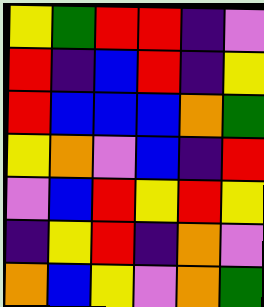[["yellow", "green", "red", "red", "indigo", "violet"], ["red", "indigo", "blue", "red", "indigo", "yellow"], ["red", "blue", "blue", "blue", "orange", "green"], ["yellow", "orange", "violet", "blue", "indigo", "red"], ["violet", "blue", "red", "yellow", "red", "yellow"], ["indigo", "yellow", "red", "indigo", "orange", "violet"], ["orange", "blue", "yellow", "violet", "orange", "green"]]